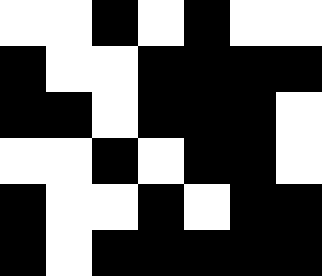[["white", "white", "black", "white", "black", "white", "white"], ["black", "white", "white", "black", "black", "black", "black"], ["black", "black", "white", "black", "black", "black", "white"], ["white", "white", "black", "white", "black", "black", "white"], ["black", "white", "white", "black", "white", "black", "black"], ["black", "white", "black", "black", "black", "black", "black"]]